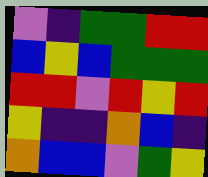[["violet", "indigo", "green", "green", "red", "red"], ["blue", "yellow", "blue", "green", "green", "green"], ["red", "red", "violet", "red", "yellow", "red"], ["yellow", "indigo", "indigo", "orange", "blue", "indigo"], ["orange", "blue", "blue", "violet", "green", "yellow"]]